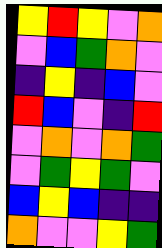[["yellow", "red", "yellow", "violet", "orange"], ["violet", "blue", "green", "orange", "violet"], ["indigo", "yellow", "indigo", "blue", "violet"], ["red", "blue", "violet", "indigo", "red"], ["violet", "orange", "violet", "orange", "green"], ["violet", "green", "yellow", "green", "violet"], ["blue", "yellow", "blue", "indigo", "indigo"], ["orange", "violet", "violet", "yellow", "green"]]